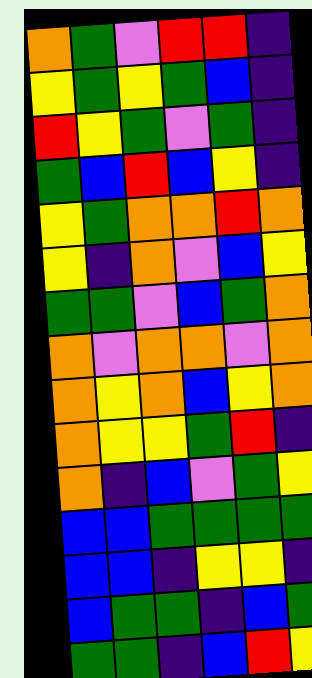[["orange", "green", "violet", "red", "red", "indigo"], ["yellow", "green", "yellow", "green", "blue", "indigo"], ["red", "yellow", "green", "violet", "green", "indigo"], ["green", "blue", "red", "blue", "yellow", "indigo"], ["yellow", "green", "orange", "orange", "red", "orange"], ["yellow", "indigo", "orange", "violet", "blue", "yellow"], ["green", "green", "violet", "blue", "green", "orange"], ["orange", "violet", "orange", "orange", "violet", "orange"], ["orange", "yellow", "orange", "blue", "yellow", "orange"], ["orange", "yellow", "yellow", "green", "red", "indigo"], ["orange", "indigo", "blue", "violet", "green", "yellow"], ["blue", "blue", "green", "green", "green", "green"], ["blue", "blue", "indigo", "yellow", "yellow", "indigo"], ["blue", "green", "green", "indigo", "blue", "green"], ["green", "green", "indigo", "blue", "red", "yellow"]]